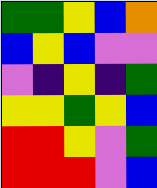[["green", "green", "yellow", "blue", "orange"], ["blue", "yellow", "blue", "violet", "violet"], ["violet", "indigo", "yellow", "indigo", "green"], ["yellow", "yellow", "green", "yellow", "blue"], ["red", "red", "yellow", "violet", "green"], ["red", "red", "red", "violet", "blue"]]